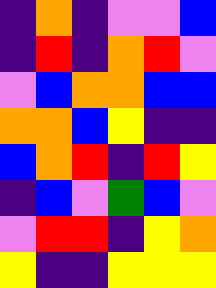[["indigo", "orange", "indigo", "violet", "violet", "blue"], ["indigo", "red", "indigo", "orange", "red", "violet"], ["violet", "blue", "orange", "orange", "blue", "blue"], ["orange", "orange", "blue", "yellow", "indigo", "indigo"], ["blue", "orange", "red", "indigo", "red", "yellow"], ["indigo", "blue", "violet", "green", "blue", "violet"], ["violet", "red", "red", "indigo", "yellow", "orange"], ["yellow", "indigo", "indigo", "yellow", "yellow", "yellow"]]